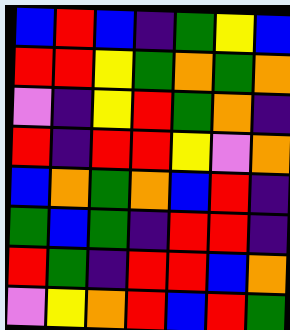[["blue", "red", "blue", "indigo", "green", "yellow", "blue"], ["red", "red", "yellow", "green", "orange", "green", "orange"], ["violet", "indigo", "yellow", "red", "green", "orange", "indigo"], ["red", "indigo", "red", "red", "yellow", "violet", "orange"], ["blue", "orange", "green", "orange", "blue", "red", "indigo"], ["green", "blue", "green", "indigo", "red", "red", "indigo"], ["red", "green", "indigo", "red", "red", "blue", "orange"], ["violet", "yellow", "orange", "red", "blue", "red", "green"]]